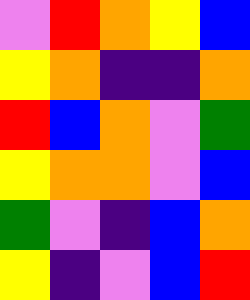[["violet", "red", "orange", "yellow", "blue"], ["yellow", "orange", "indigo", "indigo", "orange"], ["red", "blue", "orange", "violet", "green"], ["yellow", "orange", "orange", "violet", "blue"], ["green", "violet", "indigo", "blue", "orange"], ["yellow", "indigo", "violet", "blue", "red"]]